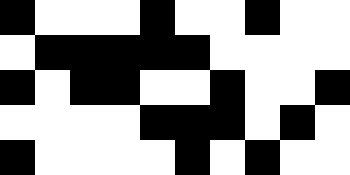[["black", "white", "white", "white", "black", "white", "white", "black", "white", "white"], ["white", "black", "black", "black", "black", "black", "white", "white", "white", "white"], ["black", "white", "black", "black", "white", "white", "black", "white", "white", "black"], ["white", "white", "white", "white", "black", "black", "black", "white", "black", "white"], ["black", "white", "white", "white", "white", "black", "white", "black", "white", "white"]]